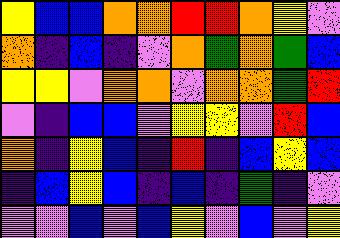[["yellow", "blue", "blue", "orange", "orange", "red", "red", "orange", "yellow", "violet"], ["orange", "indigo", "blue", "indigo", "violet", "orange", "green", "orange", "green", "blue"], ["yellow", "yellow", "violet", "orange", "orange", "violet", "orange", "orange", "green", "red"], ["violet", "indigo", "blue", "blue", "violet", "yellow", "yellow", "violet", "red", "blue"], ["orange", "indigo", "yellow", "blue", "indigo", "red", "indigo", "blue", "yellow", "blue"], ["indigo", "blue", "yellow", "blue", "indigo", "blue", "indigo", "green", "indigo", "violet"], ["violet", "violet", "blue", "violet", "blue", "yellow", "violet", "blue", "violet", "yellow"]]